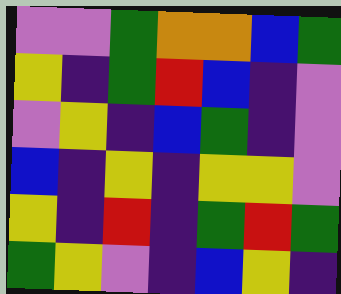[["violet", "violet", "green", "orange", "orange", "blue", "green"], ["yellow", "indigo", "green", "red", "blue", "indigo", "violet"], ["violet", "yellow", "indigo", "blue", "green", "indigo", "violet"], ["blue", "indigo", "yellow", "indigo", "yellow", "yellow", "violet"], ["yellow", "indigo", "red", "indigo", "green", "red", "green"], ["green", "yellow", "violet", "indigo", "blue", "yellow", "indigo"]]